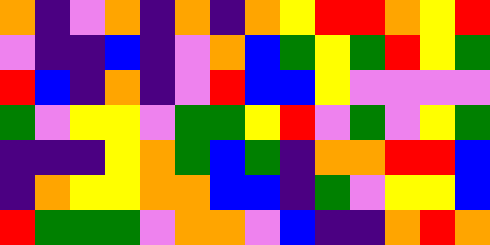[["orange", "indigo", "violet", "orange", "indigo", "orange", "indigo", "orange", "yellow", "red", "red", "orange", "yellow", "red"], ["violet", "indigo", "indigo", "blue", "indigo", "violet", "orange", "blue", "green", "yellow", "green", "red", "yellow", "green"], ["red", "blue", "indigo", "orange", "indigo", "violet", "red", "blue", "blue", "yellow", "violet", "violet", "violet", "violet"], ["green", "violet", "yellow", "yellow", "violet", "green", "green", "yellow", "red", "violet", "green", "violet", "yellow", "green"], ["indigo", "indigo", "indigo", "yellow", "orange", "green", "blue", "green", "indigo", "orange", "orange", "red", "red", "blue"], ["indigo", "orange", "yellow", "yellow", "orange", "orange", "blue", "blue", "indigo", "green", "violet", "yellow", "yellow", "blue"], ["red", "green", "green", "green", "violet", "orange", "orange", "violet", "blue", "indigo", "indigo", "orange", "red", "orange"]]